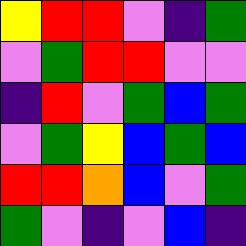[["yellow", "red", "red", "violet", "indigo", "green"], ["violet", "green", "red", "red", "violet", "violet"], ["indigo", "red", "violet", "green", "blue", "green"], ["violet", "green", "yellow", "blue", "green", "blue"], ["red", "red", "orange", "blue", "violet", "green"], ["green", "violet", "indigo", "violet", "blue", "indigo"]]